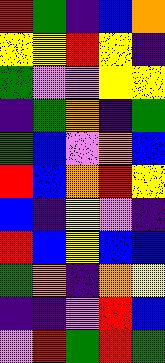[["red", "green", "indigo", "blue", "orange"], ["yellow", "yellow", "red", "yellow", "indigo"], ["green", "violet", "violet", "yellow", "yellow"], ["indigo", "green", "orange", "indigo", "green"], ["green", "blue", "violet", "orange", "blue"], ["red", "blue", "orange", "red", "yellow"], ["blue", "indigo", "yellow", "violet", "indigo"], ["red", "blue", "yellow", "blue", "blue"], ["green", "orange", "indigo", "orange", "yellow"], ["indigo", "indigo", "violet", "red", "blue"], ["violet", "red", "green", "red", "green"]]